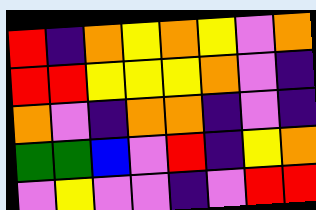[["red", "indigo", "orange", "yellow", "orange", "yellow", "violet", "orange"], ["red", "red", "yellow", "yellow", "yellow", "orange", "violet", "indigo"], ["orange", "violet", "indigo", "orange", "orange", "indigo", "violet", "indigo"], ["green", "green", "blue", "violet", "red", "indigo", "yellow", "orange"], ["violet", "yellow", "violet", "violet", "indigo", "violet", "red", "red"]]